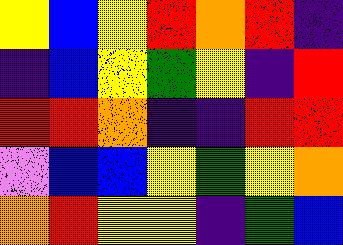[["yellow", "blue", "yellow", "red", "orange", "red", "indigo"], ["indigo", "blue", "yellow", "green", "yellow", "indigo", "red"], ["red", "red", "orange", "indigo", "indigo", "red", "red"], ["violet", "blue", "blue", "yellow", "green", "yellow", "orange"], ["orange", "red", "yellow", "yellow", "indigo", "green", "blue"]]